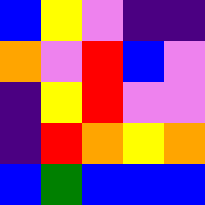[["blue", "yellow", "violet", "indigo", "indigo"], ["orange", "violet", "red", "blue", "violet"], ["indigo", "yellow", "red", "violet", "violet"], ["indigo", "red", "orange", "yellow", "orange"], ["blue", "green", "blue", "blue", "blue"]]